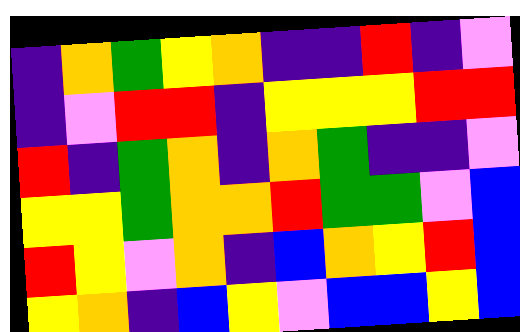[["indigo", "orange", "green", "yellow", "orange", "indigo", "indigo", "red", "indigo", "violet"], ["indigo", "violet", "red", "red", "indigo", "yellow", "yellow", "yellow", "red", "red"], ["red", "indigo", "green", "orange", "indigo", "orange", "green", "indigo", "indigo", "violet"], ["yellow", "yellow", "green", "orange", "orange", "red", "green", "green", "violet", "blue"], ["red", "yellow", "violet", "orange", "indigo", "blue", "orange", "yellow", "red", "blue"], ["yellow", "orange", "indigo", "blue", "yellow", "violet", "blue", "blue", "yellow", "blue"]]